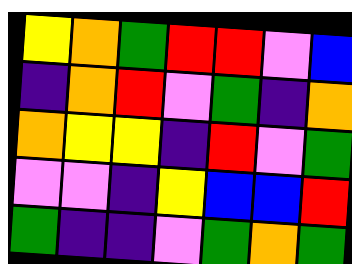[["yellow", "orange", "green", "red", "red", "violet", "blue"], ["indigo", "orange", "red", "violet", "green", "indigo", "orange"], ["orange", "yellow", "yellow", "indigo", "red", "violet", "green"], ["violet", "violet", "indigo", "yellow", "blue", "blue", "red"], ["green", "indigo", "indigo", "violet", "green", "orange", "green"]]